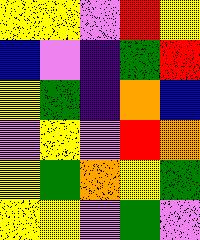[["yellow", "yellow", "violet", "red", "yellow"], ["blue", "violet", "indigo", "green", "red"], ["yellow", "green", "indigo", "orange", "blue"], ["violet", "yellow", "violet", "red", "orange"], ["yellow", "green", "orange", "yellow", "green"], ["yellow", "yellow", "violet", "green", "violet"]]